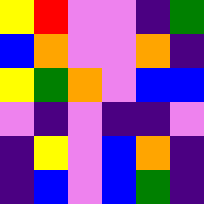[["yellow", "red", "violet", "violet", "indigo", "green"], ["blue", "orange", "violet", "violet", "orange", "indigo"], ["yellow", "green", "orange", "violet", "blue", "blue"], ["violet", "indigo", "violet", "indigo", "indigo", "violet"], ["indigo", "yellow", "violet", "blue", "orange", "indigo"], ["indigo", "blue", "violet", "blue", "green", "indigo"]]